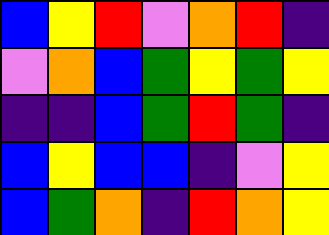[["blue", "yellow", "red", "violet", "orange", "red", "indigo"], ["violet", "orange", "blue", "green", "yellow", "green", "yellow"], ["indigo", "indigo", "blue", "green", "red", "green", "indigo"], ["blue", "yellow", "blue", "blue", "indigo", "violet", "yellow"], ["blue", "green", "orange", "indigo", "red", "orange", "yellow"]]